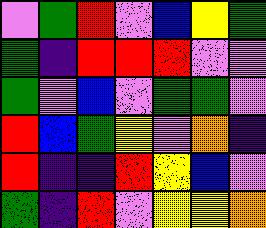[["violet", "green", "red", "violet", "blue", "yellow", "green"], ["green", "indigo", "red", "red", "red", "violet", "violet"], ["green", "violet", "blue", "violet", "green", "green", "violet"], ["red", "blue", "green", "yellow", "violet", "orange", "indigo"], ["red", "indigo", "indigo", "red", "yellow", "blue", "violet"], ["green", "indigo", "red", "violet", "yellow", "yellow", "orange"]]